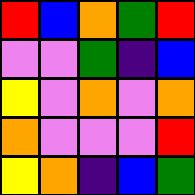[["red", "blue", "orange", "green", "red"], ["violet", "violet", "green", "indigo", "blue"], ["yellow", "violet", "orange", "violet", "orange"], ["orange", "violet", "violet", "violet", "red"], ["yellow", "orange", "indigo", "blue", "green"]]